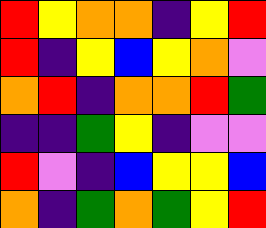[["red", "yellow", "orange", "orange", "indigo", "yellow", "red"], ["red", "indigo", "yellow", "blue", "yellow", "orange", "violet"], ["orange", "red", "indigo", "orange", "orange", "red", "green"], ["indigo", "indigo", "green", "yellow", "indigo", "violet", "violet"], ["red", "violet", "indigo", "blue", "yellow", "yellow", "blue"], ["orange", "indigo", "green", "orange", "green", "yellow", "red"]]